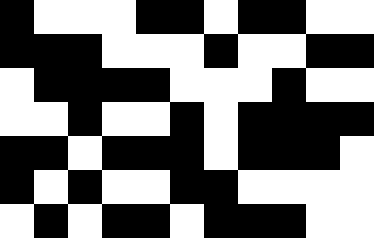[["black", "white", "white", "white", "black", "black", "white", "black", "black", "white", "white"], ["black", "black", "black", "white", "white", "white", "black", "white", "white", "black", "black"], ["white", "black", "black", "black", "black", "white", "white", "white", "black", "white", "white"], ["white", "white", "black", "white", "white", "black", "white", "black", "black", "black", "black"], ["black", "black", "white", "black", "black", "black", "white", "black", "black", "black", "white"], ["black", "white", "black", "white", "white", "black", "black", "white", "white", "white", "white"], ["white", "black", "white", "black", "black", "white", "black", "black", "black", "white", "white"]]